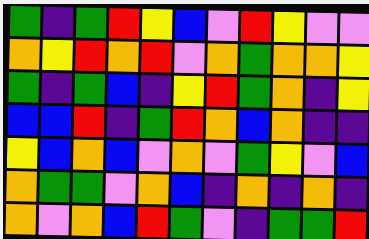[["green", "indigo", "green", "red", "yellow", "blue", "violet", "red", "yellow", "violet", "violet"], ["orange", "yellow", "red", "orange", "red", "violet", "orange", "green", "orange", "orange", "yellow"], ["green", "indigo", "green", "blue", "indigo", "yellow", "red", "green", "orange", "indigo", "yellow"], ["blue", "blue", "red", "indigo", "green", "red", "orange", "blue", "orange", "indigo", "indigo"], ["yellow", "blue", "orange", "blue", "violet", "orange", "violet", "green", "yellow", "violet", "blue"], ["orange", "green", "green", "violet", "orange", "blue", "indigo", "orange", "indigo", "orange", "indigo"], ["orange", "violet", "orange", "blue", "red", "green", "violet", "indigo", "green", "green", "red"]]